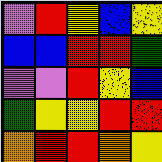[["violet", "red", "yellow", "blue", "yellow"], ["blue", "blue", "red", "red", "green"], ["violet", "violet", "red", "yellow", "blue"], ["green", "yellow", "yellow", "red", "red"], ["orange", "red", "red", "orange", "yellow"]]